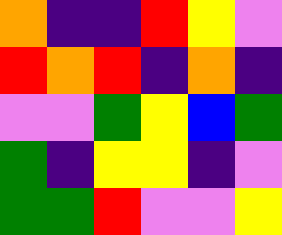[["orange", "indigo", "indigo", "red", "yellow", "violet"], ["red", "orange", "red", "indigo", "orange", "indigo"], ["violet", "violet", "green", "yellow", "blue", "green"], ["green", "indigo", "yellow", "yellow", "indigo", "violet"], ["green", "green", "red", "violet", "violet", "yellow"]]